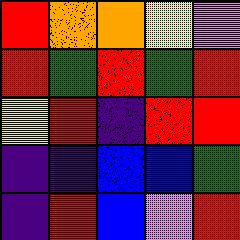[["red", "orange", "orange", "yellow", "violet"], ["red", "green", "red", "green", "red"], ["yellow", "red", "indigo", "red", "red"], ["indigo", "indigo", "blue", "blue", "green"], ["indigo", "red", "blue", "violet", "red"]]